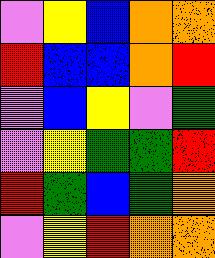[["violet", "yellow", "blue", "orange", "orange"], ["red", "blue", "blue", "orange", "red"], ["violet", "blue", "yellow", "violet", "green"], ["violet", "yellow", "green", "green", "red"], ["red", "green", "blue", "green", "orange"], ["violet", "yellow", "red", "orange", "orange"]]